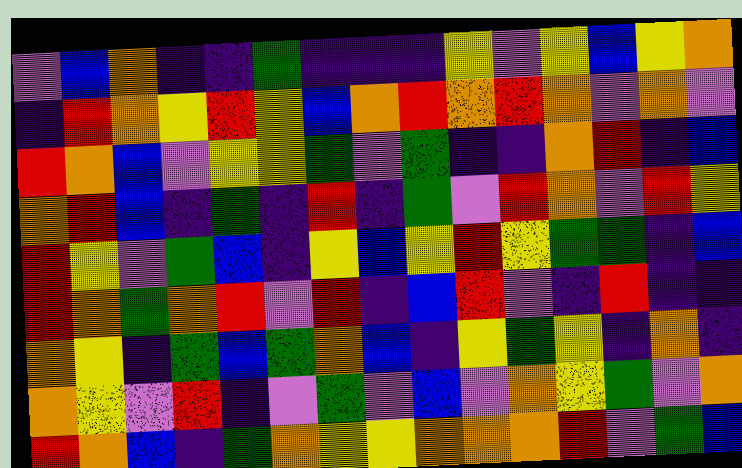[["violet", "blue", "orange", "indigo", "indigo", "green", "indigo", "indigo", "indigo", "yellow", "violet", "yellow", "blue", "yellow", "orange"], ["indigo", "red", "orange", "yellow", "red", "yellow", "blue", "orange", "red", "orange", "red", "orange", "violet", "orange", "violet"], ["red", "orange", "blue", "violet", "yellow", "yellow", "green", "violet", "green", "indigo", "indigo", "orange", "red", "indigo", "blue"], ["orange", "red", "blue", "indigo", "green", "indigo", "red", "indigo", "green", "violet", "red", "orange", "violet", "red", "yellow"], ["red", "yellow", "violet", "green", "blue", "indigo", "yellow", "blue", "yellow", "red", "yellow", "green", "green", "indigo", "blue"], ["red", "orange", "green", "orange", "red", "violet", "red", "indigo", "blue", "red", "violet", "indigo", "red", "indigo", "indigo"], ["orange", "yellow", "indigo", "green", "blue", "green", "orange", "blue", "indigo", "yellow", "green", "yellow", "indigo", "orange", "indigo"], ["orange", "yellow", "violet", "red", "indigo", "violet", "green", "violet", "blue", "violet", "orange", "yellow", "green", "violet", "orange"], ["red", "orange", "blue", "indigo", "green", "orange", "yellow", "yellow", "orange", "orange", "orange", "red", "violet", "green", "blue"]]